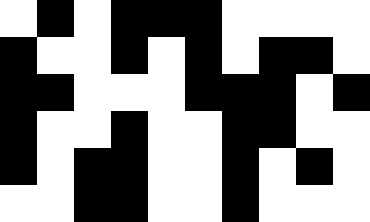[["white", "black", "white", "black", "black", "black", "white", "white", "white", "white"], ["black", "white", "white", "black", "white", "black", "white", "black", "black", "white"], ["black", "black", "white", "white", "white", "black", "black", "black", "white", "black"], ["black", "white", "white", "black", "white", "white", "black", "black", "white", "white"], ["black", "white", "black", "black", "white", "white", "black", "white", "black", "white"], ["white", "white", "black", "black", "white", "white", "black", "white", "white", "white"]]